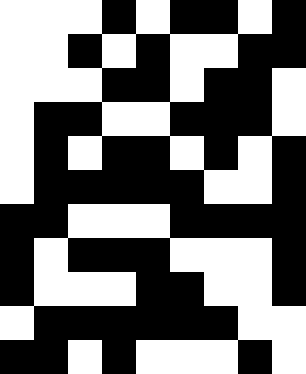[["white", "white", "white", "black", "white", "black", "black", "white", "black"], ["white", "white", "black", "white", "black", "white", "white", "black", "black"], ["white", "white", "white", "black", "black", "white", "black", "black", "white"], ["white", "black", "black", "white", "white", "black", "black", "black", "white"], ["white", "black", "white", "black", "black", "white", "black", "white", "black"], ["white", "black", "black", "black", "black", "black", "white", "white", "black"], ["black", "black", "white", "white", "white", "black", "black", "black", "black"], ["black", "white", "black", "black", "black", "white", "white", "white", "black"], ["black", "white", "white", "white", "black", "black", "white", "white", "black"], ["white", "black", "black", "black", "black", "black", "black", "white", "white"], ["black", "black", "white", "black", "white", "white", "white", "black", "white"]]